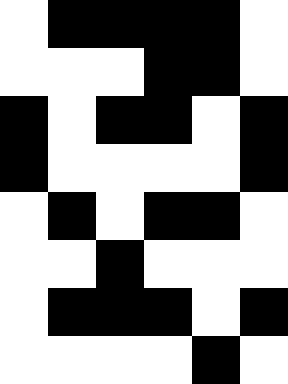[["white", "black", "black", "black", "black", "white"], ["white", "white", "white", "black", "black", "white"], ["black", "white", "black", "black", "white", "black"], ["black", "white", "white", "white", "white", "black"], ["white", "black", "white", "black", "black", "white"], ["white", "white", "black", "white", "white", "white"], ["white", "black", "black", "black", "white", "black"], ["white", "white", "white", "white", "black", "white"]]